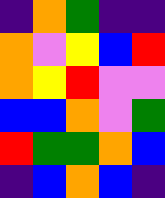[["indigo", "orange", "green", "indigo", "indigo"], ["orange", "violet", "yellow", "blue", "red"], ["orange", "yellow", "red", "violet", "violet"], ["blue", "blue", "orange", "violet", "green"], ["red", "green", "green", "orange", "blue"], ["indigo", "blue", "orange", "blue", "indigo"]]